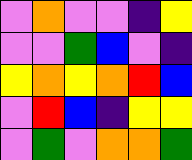[["violet", "orange", "violet", "violet", "indigo", "yellow"], ["violet", "violet", "green", "blue", "violet", "indigo"], ["yellow", "orange", "yellow", "orange", "red", "blue"], ["violet", "red", "blue", "indigo", "yellow", "yellow"], ["violet", "green", "violet", "orange", "orange", "green"]]